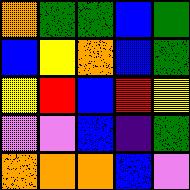[["orange", "green", "green", "blue", "green"], ["blue", "yellow", "orange", "blue", "green"], ["yellow", "red", "blue", "red", "yellow"], ["violet", "violet", "blue", "indigo", "green"], ["orange", "orange", "orange", "blue", "violet"]]